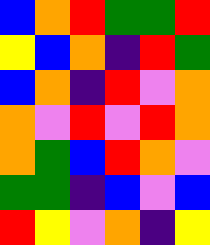[["blue", "orange", "red", "green", "green", "red"], ["yellow", "blue", "orange", "indigo", "red", "green"], ["blue", "orange", "indigo", "red", "violet", "orange"], ["orange", "violet", "red", "violet", "red", "orange"], ["orange", "green", "blue", "red", "orange", "violet"], ["green", "green", "indigo", "blue", "violet", "blue"], ["red", "yellow", "violet", "orange", "indigo", "yellow"]]